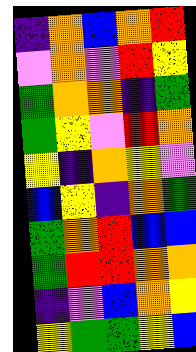[["indigo", "orange", "blue", "orange", "red"], ["violet", "orange", "violet", "red", "yellow"], ["green", "orange", "orange", "indigo", "green"], ["green", "yellow", "violet", "red", "orange"], ["yellow", "indigo", "orange", "yellow", "violet"], ["blue", "yellow", "indigo", "orange", "green"], ["green", "orange", "red", "blue", "blue"], ["green", "red", "red", "orange", "orange"], ["indigo", "violet", "blue", "orange", "yellow"], ["yellow", "green", "green", "yellow", "blue"]]